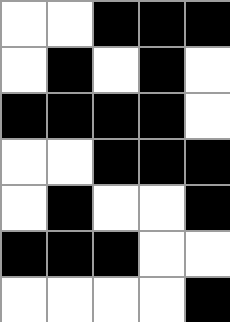[["white", "white", "black", "black", "black"], ["white", "black", "white", "black", "white"], ["black", "black", "black", "black", "white"], ["white", "white", "black", "black", "black"], ["white", "black", "white", "white", "black"], ["black", "black", "black", "white", "white"], ["white", "white", "white", "white", "black"]]